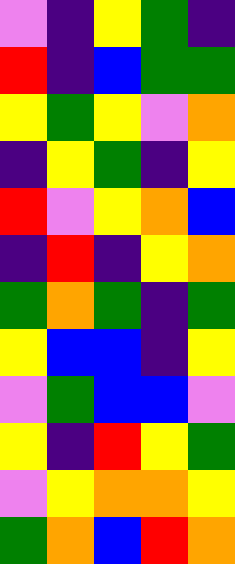[["violet", "indigo", "yellow", "green", "indigo"], ["red", "indigo", "blue", "green", "green"], ["yellow", "green", "yellow", "violet", "orange"], ["indigo", "yellow", "green", "indigo", "yellow"], ["red", "violet", "yellow", "orange", "blue"], ["indigo", "red", "indigo", "yellow", "orange"], ["green", "orange", "green", "indigo", "green"], ["yellow", "blue", "blue", "indigo", "yellow"], ["violet", "green", "blue", "blue", "violet"], ["yellow", "indigo", "red", "yellow", "green"], ["violet", "yellow", "orange", "orange", "yellow"], ["green", "orange", "blue", "red", "orange"]]